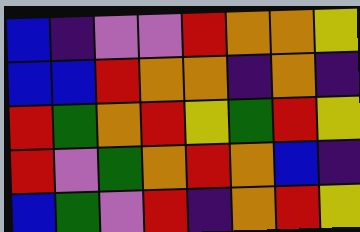[["blue", "indigo", "violet", "violet", "red", "orange", "orange", "yellow"], ["blue", "blue", "red", "orange", "orange", "indigo", "orange", "indigo"], ["red", "green", "orange", "red", "yellow", "green", "red", "yellow"], ["red", "violet", "green", "orange", "red", "orange", "blue", "indigo"], ["blue", "green", "violet", "red", "indigo", "orange", "red", "yellow"]]